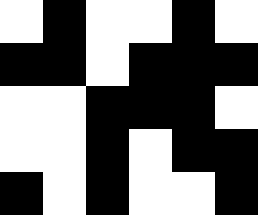[["white", "black", "white", "white", "black", "white"], ["black", "black", "white", "black", "black", "black"], ["white", "white", "black", "black", "black", "white"], ["white", "white", "black", "white", "black", "black"], ["black", "white", "black", "white", "white", "black"]]